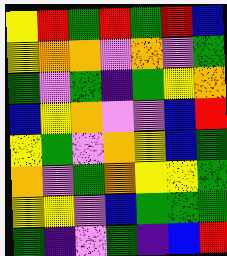[["yellow", "red", "green", "red", "green", "red", "blue"], ["yellow", "orange", "orange", "violet", "orange", "violet", "green"], ["green", "violet", "green", "indigo", "green", "yellow", "orange"], ["blue", "yellow", "orange", "violet", "violet", "blue", "red"], ["yellow", "green", "violet", "orange", "yellow", "blue", "green"], ["orange", "violet", "green", "orange", "yellow", "yellow", "green"], ["yellow", "yellow", "violet", "blue", "green", "green", "green"], ["green", "indigo", "violet", "green", "indigo", "blue", "red"]]